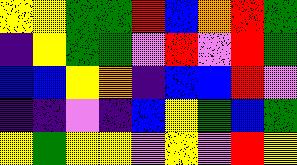[["yellow", "yellow", "green", "green", "red", "blue", "orange", "red", "green"], ["indigo", "yellow", "green", "green", "violet", "red", "violet", "red", "green"], ["blue", "blue", "yellow", "orange", "indigo", "blue", "blue", "red", "violet"], ["indigo", "indigo", "violet", "indigo", "blue", "yellow", "green", "blue", "green"], ["yellow", "green", "yellow", "yellow", "violet", "yellow", "violet", "red", "yellow"]]